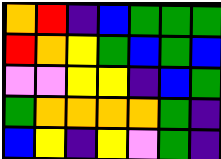[["orange", "red", "indigo", "blue", "green", "green", "green"], ["red", "orange", "yellow", "green", "blue", "green", "blue"], ["violet", "violet", "yellow", "yellow", "indigo", "blue", "green"], ["green", "orange", "orange", "orange", "orange", "green", "indigo"], ["blue", "yellow", "indigo", "yellow", "violet", "green", "indigo"]]